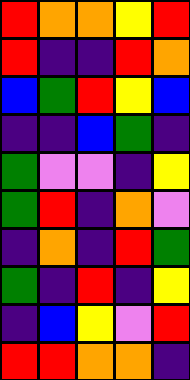[["red", "orange", "orange", "yellow", "red"], ["red", "indigo", "indigo", "red", "orange"], ["blue", "green", "red", "yellow", "blue"], ["indigo", "indigo", "blue", "green", "indigo"], ["green", "violet", "violet", "indigo", "yellow"], ["green", "red", "indigo", "orange", "violet"], ["indigo", "orange", "indigo", "red", "green"], ["green", "indigo", "red", "indigo", "yellow"], ["indigo", "blue", "yellow", "violet", "red"], ["red", "red", "orange", "orange", "indigo"]]